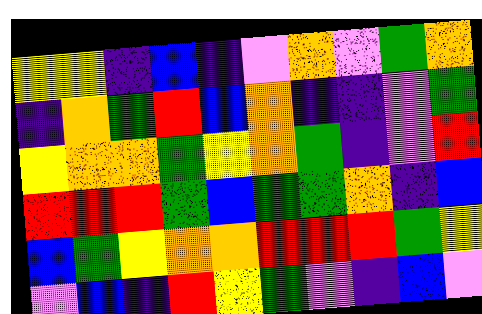[["yellow", "yellow", "indigo", "blue", "indigo", "violet", "orange", "violet", "green", "orange"], ["indigo", "orange", "green", "red", "blue", "orange", "indigo", "indigo", "violet", "green"], ["yellow", "orange", "orange", "green", "yellow", "orange", "green", "indigo", "violet", "red"], ["red", "red", "red", "green", "blue", "green", "green", "orange", "indigo", "blue"], ["blue", "green", "yellow", "orange", "orange", "red", "red", "red", "green", "yellow"], ["violet", "blue", "indigo", "red", "yellow", "green", "violet", "indigo", "blue", "violet"]]